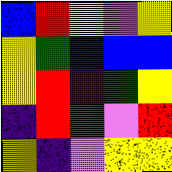[["blue", "red", "yellow", "violet", "yellow"], ["yellow", "green", "indigo", "blue", "blue"], ["yellow", "red", "indigo", "green", "yellow"], ["indigo", "red", "green", "violet", "red"], ["yellow", "indigo", "violet", "yellow", "yellow"]]